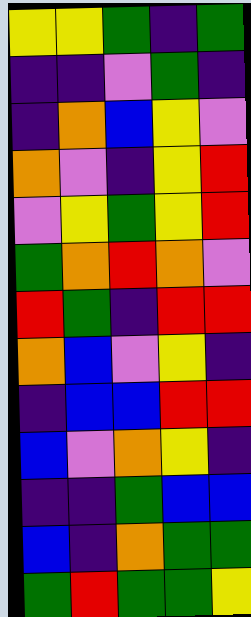[["yellow", "yellow", "green", "indigo", "green"], ["indigo", "indigo", "violet", "green", "indigo"], ["indigo", "orange", "blue", "yellow", "violet"], ["orange", "violet", "indigo", "yellow", "red"], ["violet", "yellow", "green", "yellow", "red"], ["green", "orange", "red", "orange", "violet"], ["red", "green", "indigo", "red", "red"], ["orange", "blue", "violet", "yellow", "indigo"], ["indigo", "blue", "blue", "red", "red"], ["blue", "violet", "orange", "yellow", "indigo"], ["indigo", "indigo", "green", "blue", "blue"], ["blue", "indigo", "orange", "green", "green"], ["green", "red", "green", "green", "yellow"]]